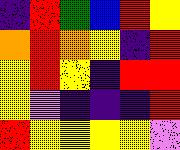[["indigo", "red", "green", "blue", "red", "yellow"], ["orange", "red", "orange", "yellow", "indigo", "red"], ["yellow", "red", "yellow", "indigo", "red", "red"], ["yellow", "violet", "indigo", "indigo", "indigo", "red"], ["red", "yellow", "yellow", "yellow", "yellow", "violet"]]